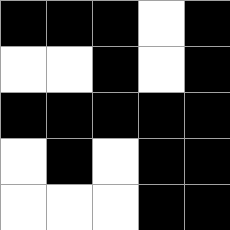[["black", "black", "black", "white", "black"], ["white", "white", "black", "white", "black"], ["black", "black", "black", "black", "black"], ["white", "black", "white", "black", "black"], ["white", "white", "white", "black", "black"]]